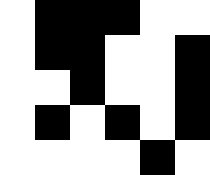[["white", "black", "black", "black", "white", "white"], ["white", "black", "black", "white", "white", "black"], ["white", "white", "black", "white", "white", "black"], ["white", "black", "white", "black", "white", "black"], ["white", "white", "white", "white", "black", "white"]]